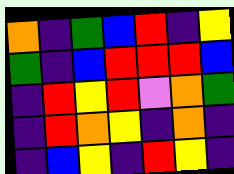[["orange", "indigo", "green", "blue", "red", "indigo", "yellow"], ["green", "indigo", "blue", "red", "red", "red", "blue"], ["indigo", "red", "yellow", "red", "violet", "orange", "green"], ["indigo", "red", "orange", "yellow", "indigo", "orange", "indigo"], ["indigo", "blue", "yellow", "indigo", "red", "yellow", "indigo"]]